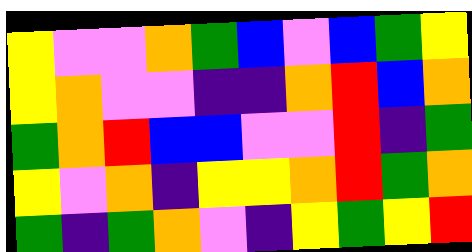[["yellow", "violet", "violet", "orange", "green", "blue", "violet", "blue", "green", "yellow"], ["yellow", "orange", "violet", "violet", "indigo", "indigo", "orange", "red", "blue", "orange"], ["green", "orange", "red", "blue", "blue", "violet", "violet", "red", "indigo", "green"], ["yellow", "violet", "orange", "indigo", "yellow", "yellow", "orange", "red", "green", "orange"], ["green", "indigo", "green", "orange", "violet", "indigo", "yellow", "green", "yellow", "red"]]